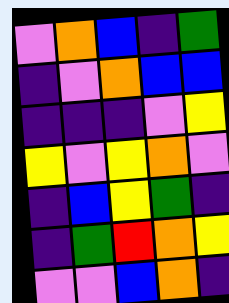[["violet", "orange", "blue", "indigo", "green"], ["indigo", "violet", "orange", "blue", "blue"], ["indigo", "indigo", "indigo", "violet", "yellow"], ["yellow", "violet", "yellow", "orange", "violet"], ["indigo", "blue", "yellow", "green", "indigo"], ["indigo", "green", "red", "orange", "yellow"], ["violet", "violet", "blue", "orange", "indigo"]]